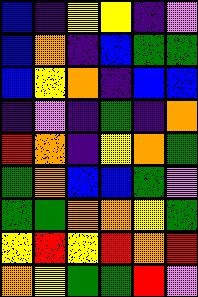[["blue", "indigo", "yellow", "yellow", "indigo", "violet"], ["blue", "orange", "indigo", "blue", "green", "green"], ["blue", "yellow", "orange", "indigo", "blue", "blue"], ["indigo", "violet", "indigo", "green", "indigo", "orange"], ["red", "orange", "indigo", "yellow", "orange", "green"], ["green", "orange", "blue", "blue", "green", "violet"], ["green", "green", "orange", "orange", "yellow", "green"], ["yellow", "red", "yellow", "red", "orange", "red"], ["orange", "yellow", "green", "green", "red", "violet"]]